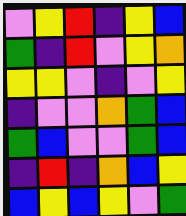[["violet", "yellow", "red", "indigo", "yellow", "blue"], ["green", "indigo", "red", "violet", "yellow", "orange"], ["yellow", "yellow", "violet", "indigo", "violet", "yellow"], ["indigo", "violet", "violet", "orange", "green", "blue"], ["green", "blue", "violet", "violet", "green", "blue"], ["indigo", "red", "indigo", "orange", "blue", "yellow"], ["blue", "yellow", "blue", "yellow", "violet", "green"]]